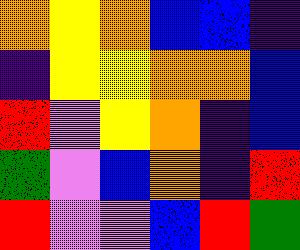[["orange", "yellow", "orange", "blue", "blue", "indigo"], ["indigo", "yellow", "yellow", "orange", "orange", "blue"], ["red", "violet", "yellow", "orange", "indigo", "blue"], ["green", "violet", "blue", "orange", "indigo", "red"], ["red", "violet", "violet", "blue", "red", "green"]]